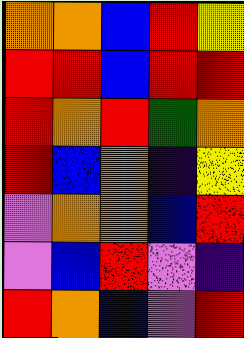[["orange", "orange", "blue", "red", "yellow"], ["red", "red", "blue", "red", "red"], ["red", "orange", "red", "green", "orange"], ["red", "blue", "orange", "indigo", "yellow"], ["violet", "orange", "orange", "blue", "red"], ["violet", "blue", "red", "violet", "indigo"], ["red", "orange", "blue", "violet", "red"]]